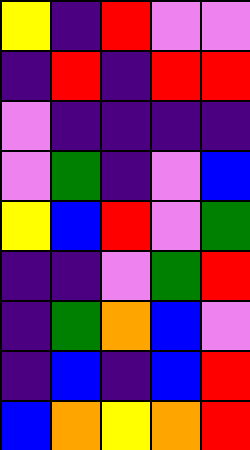[["yellow", "indigo", "red", "violet", "violet"], ["indigo", "red", "indigo", "red", "red"], ["violet", "indigo", "indigo", "indigo", "indigo"], ["violet", "green", "indigo", "violet", "blue"], ["yellow", "blue", "red", "violet", "green"], ["indigo", "indigo", "violet", "green", "red"], ["indigo", "green", "orange", "blue", "violet"], ["indigo", "blue", "indigo", "blue", "red"], ["blue", "orange", "yellow", "orange", "red"]]